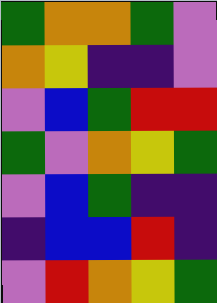[["green", "orange", "orange", "green", "violet"], ["orange", "yellow", "indigo", "indigo", "violet"], ["violet", "blue", "green", "red", "red"], ["green", "violet", "orange", "yellow", "green"], ["violet", "blue", "green", "indigo", "indigo"], ["indigo", "blue", "blue", "red", "indigo"], ["violet", "red", "orange", "yellow", "green"]]